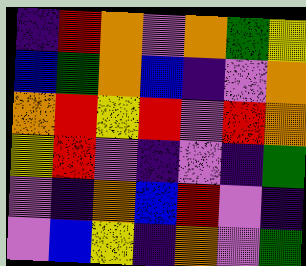[["indigo", "red", "orange", "violet", "orange", "green", "yellow"], ["blue", "green", "orange", "blue", "indigo", "violet", "orange"], ["orange", "red", "yellow", "red", "violet", "red", "orange"], ["yellow", "red", "violet", "indigo", "violet", "indigo", "green"], ["violet", "indigo", "orange", "blue", "red", "violet", "indigo"], ["violet", "blue", "yellow", "indigo", "orange", "violet", "green"]]